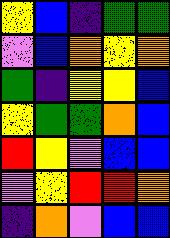[["yellow", "blue", "indigo", "green", "green"], ["violet", "blue", "orange", "yellow", "orange"], ["green", "indigo", "yellow", "yellow", "blue"], ["yellow", "green", "green", "orange", "blue"], ["red", "yellow", "violet", "blue", "blue"], ["violet", "yellow", "red", "red", "orange"], ["indigo", "orange", "violet", "blue", "blue"]]